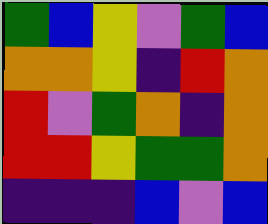[["green", "blue", "yellow", "violet", "green", "blue"], ["orange", "orange", "yellow", "indigo", "red", "orange"], ["red", "violet", "green", "orange", "indigo", "orange"], ["red", "red", "yellow", "green", "green", "orange"], ["indigo", "indigo", "indigo", "blue", "violet", "blue"]]